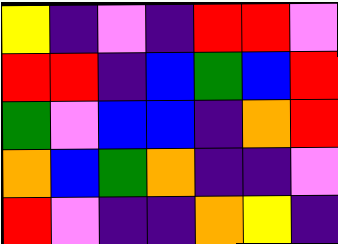[["yellow", "indigo", "violet", "indigo", "red", "red", "violet"], ["red", "red", "indigo", "blue", "green", "blue", "red"], ["green", "violet", "blue", "blue", "indigo", "orange", "red"], ["orange", "blue", "green", "orange", "indigo", "indigo", "violet"], ["red", "violet", "indigo", "indigo", "orange", "yellow", "indigo"]]